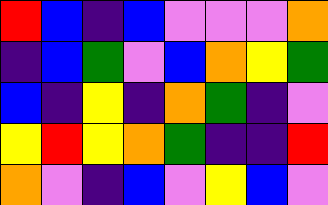[["red", "blue", "indigo", "blue", "violet", "violet", "violet", "orange"], ["indigo", "blue", "green", "violet", "blue", "orange", "yellow", "green"], ["blue", "indigo", "yellow", "indigo", "orange", "green", "indigo", "violet"], ["yellow", "red", "yellow", "orange", "green", "indigo", "indigo", "red"], ["orange", "violet", "indigo", "blue", "violet", "yellow", "blue", "violet"]]